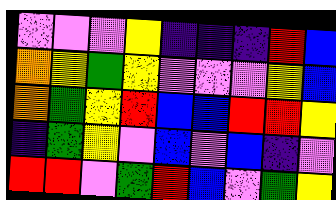[["violet", "violet", "violet", "yellow", "indigo", "indigo", "indigo", "red", "blue"], ["orange", "yellow", "green", "yellow", "violet", "violet", "violet", "yellow", "blue"], ["orange", "green", "yellow", "red", "blue", "blue", "red", "red", "yellow"], ["indigo", "green", "yellow", "violet", "blue", "violet", "blue", "indigo", "violet"], ["red", "red", "violet", "green", "red", "blue", "violet", "green", "yellow"]]